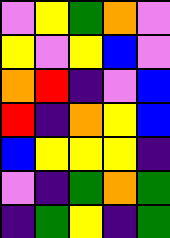[["violet", "yellow", "green", "orange", "violet"], ["yellow", "violet", "yellow", "blue", "violet"], ["orange", "red", "indigo", "violet", "blue"], ["red", "indigo", "orange", "yellow", "blue"], ["blue", "yellow", "yellow", "yellow", "indigo"], ["violet", "indigo", "green", "orange", "green"], ["indigo", "green", "yellow", "indigo", "green"]]